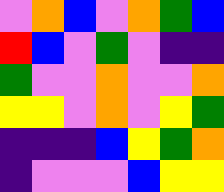[["violet", "orange", "blue", "violet", "orange", "green", "blue"], ["red", "blue", "violet", "green", "violet", "indigo", "indigo"], ["green", "violet", "violet", "orange", "violet", "violet", "orange"], ["yellow", "yellow", "violet", "orange", "violet", "yellow", "green"], ["indigo", "indigo", "indigo", "blue", "yellow", "green", "orange"], ["indigo", "violet", "violet", "violet", "blue", "yellow", "yellow"]]